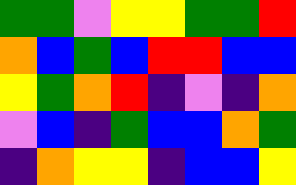[["green", "green", "violet", "yellow", "yellow", "green", "green", "red"], ["orange", "blue", "green", "blue", "red", "red", "blue", "blue"], ["yellow", "green", "orange", "red", "indigo", "violet", "indigo", "orange"], ["violet", "blue", "indigo", "green", "blue", "blue", "orange", "green"], ["indigo", "orange", "yellow", "yellow", "indigo", "blue", "blue", "yellow"]]